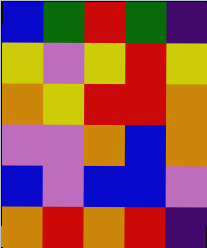[["blue", "green", "red", "green", "indigo"], ["yellow", "violet", "yellow", "red", "yellow"], ["orange", "yellow", "red", "red", "orange"], ["violet", "violet", "orange", "blue", "orange"], ["blue", "violet", "blue", "blue", "violet"], ["orange", "red", "orange", "red", "indigo"]]